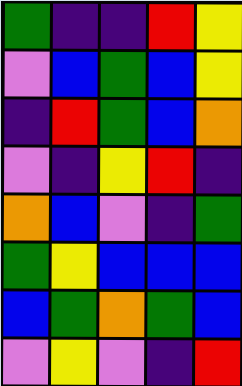[["green", "indigo", "indigo", "red", "yellow"], ["violet", "blue", "green", "blue", "yellow"], ["indigo", "red", "green", "blue", "orange"], ["violet", "indigo", "yellow", "red", "indigo"], ["orange", "blue", "violet", "indigo", "green"], ["green", "yellow", "blue", "blue", "blue"], ["blue", "green", "orange", "green", "blue"], ["violet", "yellow", "violet", "indigo", "red"]]